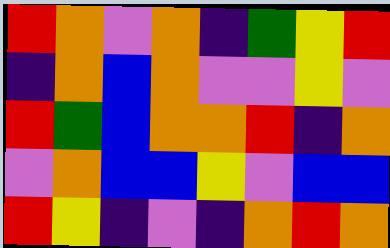[["red", "orange", "violet", "orange", "indigo", "green", "yellow", "red"], ["indigo", "orange", "blue", "orange", "violet", "violet", "yellow", "violet"], ["red", "green", "blue", "orange", "orange", "red", "indigo", "orange"], ["violet", "orange", "blue", "blue", "yellow", "violet", "blue", "blue"], ["red", "yellow", "indigo", "violet", "indigo", "orange", "red", "orange"]]